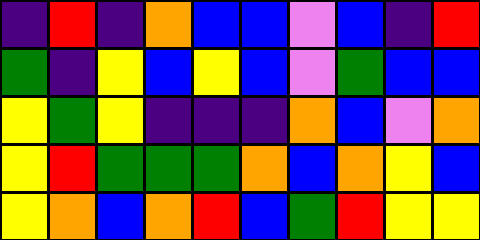[["indigo", "red", "indigo", "orange", "blue", "blue", "violet", "blue", "indigo", "red"], ["green", "indigo", "yellow", "blue", "yellow", "blue", "violet", "green", "blue", "blue"], ["yellow", "green", "yellow", "indigo", "indigo", "indigo", "orange", "blue", "violet", "orange"], ["yellow", "red", "green", "green", "green", "orange", "blue", "orange", "yellow", "blue"], ["yellow", "orange", "blue", "orange", "red", "blue", "green", "red", "yellow", "yellow"]]